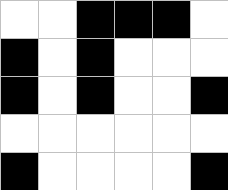[["white", "white", "black", "black", "black", "white"], ["black", "white", "black", "white", "white", "white"], ["black", "white", "black", "white", "white", "black"], ["white", "white", "white", "white", "white", "white"], ["black", "white", "white", "white", "white", "black"]]